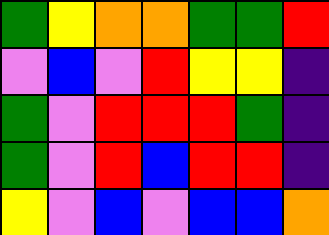[["green", "yellow", "orange", "orange", "green", "green", "red"], ["violet", "blue", "violet", "red", "yellow", "yellow", "indigo"], ["green", "violet", "red", "red", "red", "green", "indigo"], ["green", "violet", "red", "blue", "red", "red", "indigo"], ["yellow", "violet", "blue", "violet", "blue", "blue", "orange"]]